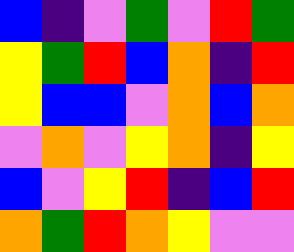[["blue", "indigo", "violet", "green", "violet", "red", "green"], ["yellow", "green", "red", "blue", "orange", "indigo", "red"], ["yellow", "blue", "blue", "violet", "orange", "blue", "orange"], ["violet", "orange", "violet", "yellow", "orange", "indigo", "yellow"], ["blue", "violet", "yellow", "red", "indigo", "blue", "red"], ["orange", "green", "red", "orange", "yellow", "violet", "violet"]]